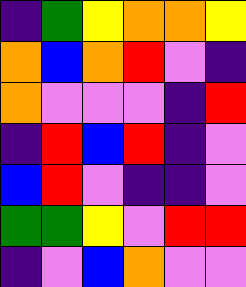[["indigo", "green", "yellow", "orange", "orange", "yellow"], ["orange", "blue", "orange", "red", "violet", "indigo"], ["orange", "violet", "violet", "violet", "indigo", "red"], ["indigo", "red", "blue", "red", "indigo", "violet"], ["blue", "red", "violet", "indigo", "indigo", "violet"], ["green", "green", "yellow", "violet", "red", "red"], ["indigo", "violet", "blue", "orange", "violet", "violet"]]